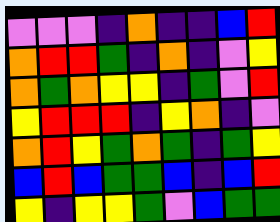[["violet", "violet", "violet", "indigo", "orange", "indigo", "indigo", "blue", "red"], ["orange", "red", "red", "green", "indigo", "orange", "indigo", "violet", "yellow"], ["orange", "green", "orange", "yellow", "yellow", "indigo", "green", "violet", "red"], ["yellow", "red", "red", "red", "indigo", "yellow", "orange", "indigo", "violet"], ["orange", "red", "yellow", "green", "orange", "green", "indigo", "green", "yellow"], ["blue", "red", "blue", "green", "green", "blue", "indigo", "blue", "red"], ["yellow", "indigo", "yellow", "yellow", "green", "violet", "blue", "green", "green"]]